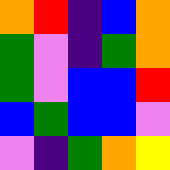[["orange", "red", "indigo", "blue", "orange"], ["green", "violet", "indigo", "green", "orange"], ["green", "violet", "blue", "blue", "red"], ["blue", "green", "blue", "blue", "violet"], ["violet", "indigo", "green", "orange", "yellow"]]